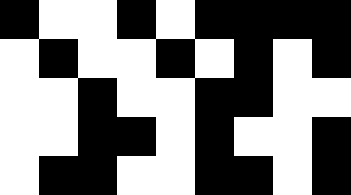[["black", "white", "white", "black", "white", "black", "black", "black", "black"], ["white", "black", "white", "white", "black", "white", "black", "white", "black"], ["white", "white", "black", "white", "white", "black", "black", "white", "white"], ["white", "white", "black", "black", "white", "black", "white", "white", "black"], ["white", "black", "black", "white", "white", "black", "black", "white", "black"]]